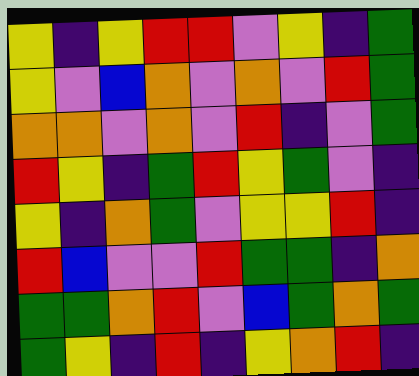[["yellow", "indigo", "yellow", "red", "red", "violet", "yellow", "indigo", "green"], ["yellow", "violet", "blue", "orange", "violet", "orange", "violet", "red", "green"], ["orange", "orange", "violet", "orange", "violet", "red", "indigo", "violet", "green"], ["red", "yellow", "indigo", "green", "red", "yellow", "green", "violet", "indigo"], ["yellow", "indigo", "orange", "green", "violet", "yellow", "yellow", "red", "indigo"], ["red", "blue", "violet", "violet", "red", "green", "green", "indigo", "orange"], ["green", "green", "orange", "red", "violet", "blue", "green", "orange", "green"], ["green", "yellow", "indigo", "red", "indigo", "yellow", "orange", "red", "indigo"]]